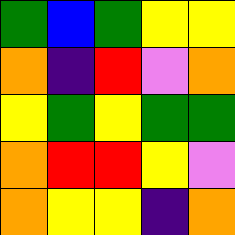[["green", "blue", "green", "yellow", "yellow"], ["orange", "indigo", "red", "violet", "orange"], ["yellow", "green", "yellow", "green", "green"], ["orange", "red", "red", "yellow", "violet"], ["orange", "yellow", "yellow", "indigo", "orange"]]